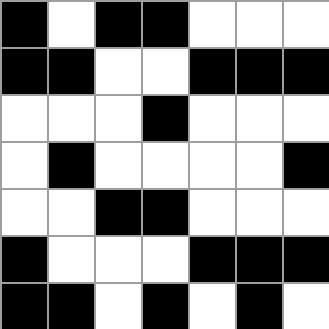[["black", "white", "black", "black", "white", "white", "white"], ["black", "black", "white", "white", "black", "black", "black"], ["white", "white", "white", "black", "white", "white", "white"], ["white", "black", "white", "white", "white", "white", "black"], ["white", "white", "black", "black", "white", "white", "white"], ["black", "white", "white", "white", "black", "black", "black"], ["black", "black", "white", "black", "white", "black", "white"]]